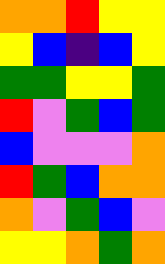[["orange", "orange", "red", "yellow", "yellow"], ["yellow", "blue", "indigo", "blue", "yellow"], ["green", "green", "yellow", "yellow", "green"], ["red", "violet", "green", "blue", "green"], ["blue", "violet", "violet", "violet", "orange"], ["red", "green", "blue", "orange", "orange"], ["orange", "violet", "green", "blue", "violet"], ["yellow", "yellow", "orange", "green", "orange"]]